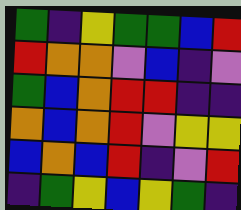[["green", "indigo", "yellow", "green", "green", "blue", "red"], ["red", "orange", "orange", "violet", "blue", "indigo", "violet"], ["green", "blue", "orange", "red", "red", "indigo", "indigo"], ["orange", "blue", "orange", "red", "violet", "yellow", "yellow"], ["blue", "orange", "blue", "red", "indigo", "violet", "red"], ["indigo", "green", "yellow", "blue", "yellow", "green", "indigo"]]